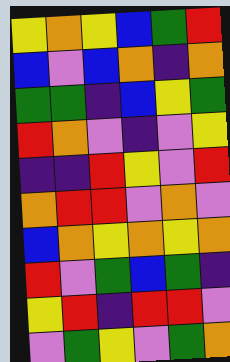[["yellow", "orange", "yellow", "blue", "green", "red"], ["blue", "violet", "blue", "orange", "indigo", "orange"], ["green", "green", "indigo", "blue", "yellow", "green"], ["red", "orange", "violet", "indigo", "violet", "yellow"], ["indigo", "indigo", "red", "yellow", "violet", "red"], ["orange", "red", "red", "violet", "orange", "violet"], ["blue", "orange", "yellow", "orange", "yellow", "orange"], ["red", "violet", "green", "blue", "green", "indigo"], ["yellow", "red", "indigo", "red", "red", "violet"], ["violet", "green", "yellow", "violet", "green", "orange"]]